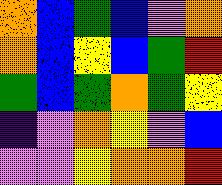[["orange", "blue", "green", "blue", "violet", "orange"], ["orange", "blue", "yellow", "blue", "green", "red"], ["green", "blue", "green", "orange", "green", "yellow"], ["indigo", "violet", "orange", "yellow", "violet", "blue"], ["violet", "violet", "yellow", "orange", "orange", "red"]]